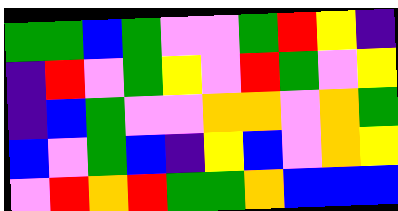[["green", "green", "blue", "green", "violet", "violet", "green", "red", "yellow", "indigo"], ["indigo", "red", "violet", "green", "yellow", "violet", "red", "green", "violet", "yellow"], ["indigo", "blue", "green", "violet", "violet", "orange", "orange", "violet", "orange", "green"], ["blue", "violet", "green", "blue", "indigo", "yellow", "blue", "violet", "orange", "yellow"], ["violet", "red", "orange", "red", "green", "green", "orange", "blue", "blue", "blue"]]